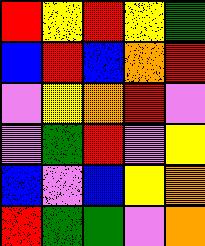[["red", "yellow", "red", "yellow", "green"], ["blue", "red", "blue", "orange", "red"], ["violet", "yellow", "orange", "red", "violet"], ["violet", "green", "red", "violet", "yellow"], ["blue", "violet", "blue", "yellow", "orange"], ["red", "green", "green", "violet", "orange"]]